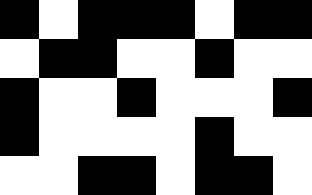[["black", "white", "black", "black", "black", "white", "black", "black"], ["white", "black", "black", "white", "white", "black", "white", "white"], ["black", "white", "white", "black", "white", "white", "white", "black"], ["black", "white", "white", "white", "white", "black", "white", "white"], ["white", "white", "black", "black", "white", "black", "black", "white"]]